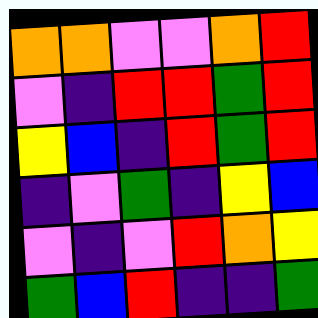[["orange", "orange", "violet", "violet", "orange", "red"], ["violet", "indigo", "red", "red", "green", "red"], ["yellow", "blue", "indigo", "red", "green", "red"], ["indigo", "violet", "green", "indigo", "yellow", "blue"], ["violet", "indigo", "violet", "red", "orange", "yellow"], ["green", "blue", "red", "indigo", "indigo", "green"]]